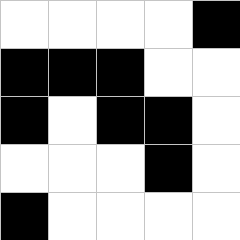[["white", "white", "white", "white", "black"], ["black", "black", "black", "white", "white"], ["black", "white", "black", "black", "white"], ["white", "white", "white", "black", "white"], ["black", "white", "white", "white", "white"]]